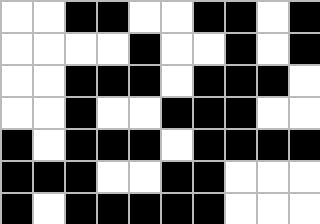[["white", "white", "black", "black", "white", "white", "black", "black", "white", "black"], ["white", "white", "white", "white", "black", "white", "white", "black", "white", "black"], ["white", "white", "black", "black", "black", "white", "black", "black", "black", "white"], ["white", "white", "black", "white", "white", "black", "black", "black", "white", "white"], ["black", "white", "black", "black", "black", "white", "black", "black", "black", "black"], ["black", "black", "black", "white", "white", "black", "black", "white", "white", "white"], ["black", "white", "black", "black", "black", "black", "black", "white", "white", "white"]]